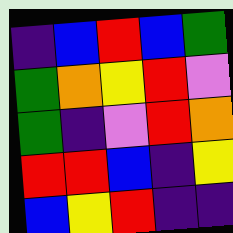[["indigo", "blue", "red", "blue", "green"], ["green", "orange", "yellow", "red", "violet"], ["green", "indigo", "violet", "red", "orange"], ["red", "red", "blue", "indigo", "yellow"], ["blue", "yellow", "red", "indigo", "indigo"]]